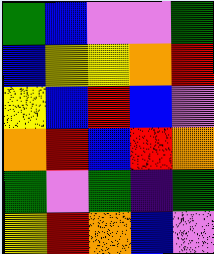[["green", "blue", "violet", "violet", "green"], ["blue", "yellow", "yellow", "orange", "red"], ["yellow", "blue", "red", "blue", "violet"], ["orange", "red", "blue", "red", "orange"], ["green", "violet", "green", "indigo", "green"], ["yellow", "red", "orange", "blue", "violet"]]